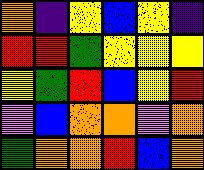[["orange", "indigo", "yellow", "blue", "yellow", "indigo"], ["red", "red", "green", "yellow", "yellow", "yellow"], ["yellow", "green", "red", "blue", "yellow", "red"], ["violet", "blue", "orange", "orange", "violet", "orange"], ["green", "orange", "orange", "red", "blue", "orange"]]